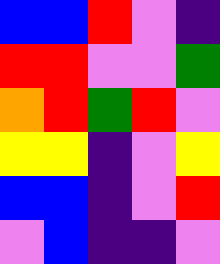[["blue", "blue", "red", "violet", "indigo"], ["red", "red", "violet", "violet", "green"], ["orange", "red", "green", "red", "violet"], ["yellow", "yellow", "indigo", "violet", "yellow"], ["blue", "blue", "indigo", "violet", "red"], ["violet", "blue", "indigo", "indigo", "violet"]]